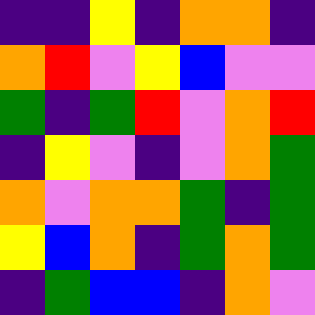[["indigo", "indigo", "yellow", "indigo", "orange", "orange", "indigo"], ["orange", "red", "violet", "yellow", "blue", "violet", "violet"], ["green", "indigo", "green", "red", "violet", "orange", "red"], ["indigo", "yellow", "violet", "indigo", "violet", "orange", "green"], ["orange", "violet", "orange", "orange", "green", "indigo", "green"], ["yellow", "blue", "orange", "indigo", "green", "orange", "green"], ["indigo", "green", "blue", "blue", "indigo", "orange", "violet"]]